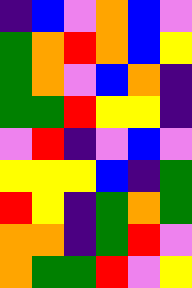[["indigo", "blue", "violet", "orange", "blue", "violet"], ["green", "orange", "red", "orange", "blue", "yellow"], ["green", "orange", "violet", "blue", "orange", "indigo"], ["green", "green", "red", "yellow", "yellow", "indigo"], ["violet", "red", "indigo", "violet", "blue", "violet"], ["yellow", "yellow", "yellow", "blue", "indigo", "green"], ["red", "yellow", "indigo", "green", "orange", "green"], ["orange", "orange", "indigo", "green", "red", "violet"], ["orange", "green", "green", "red", "violet", "yellow"]]